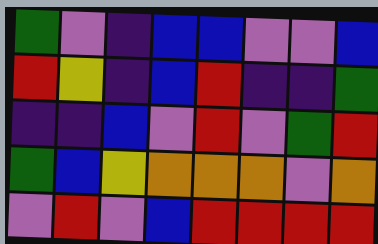[["green", "violet", "indigo", "blue", "blue", "violet", "violet", "blue"], ["red", "yellow", "indigo", "blue", "red", "indigo", "indigo", "green"], ["indigo", "indigo", "blue", "violet", "red", "violet", "green", "red"], ["green", "blue", "yellow", "orange", "orange", "orange", "violet", "orange"], ["violet", "red", "violet", "blue", "red", "red", "red", "red"]]